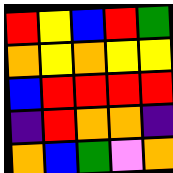[["red", "yellow", "blue", "red", "green"], ["orange", "yellow", "orange", "yellow", "yellow"], ["blue", "red", "red", "red", "red"], ["indigo", "red", "orange", "orange", "indigo"], ["orange", "blue", "green", "violet", "orange"]]